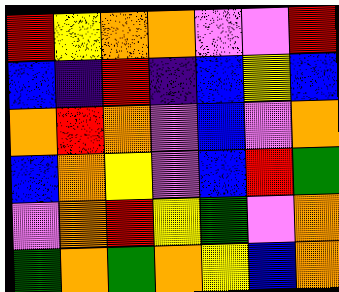[["red", "yellow", "orange", "orange", "violet", "violet", "red"], ["blue", "indigo", "red", "indigo", "blue", "yellow", "blue"], ["orange", "red", "orange", "violet", "blue", "violet", "orange"], ["blue", "orange", "yellow", "violet", "blue", "red", "green"], ["violet", "orange", "red", "yellow", "green", "violet", "orange"], ["green", "orange", "green", "orange", "yellow", "blue", "orange"]]